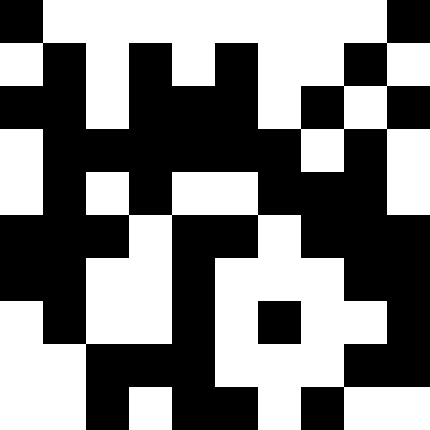[["black", "white", "white", "white", "white", "white", "white", "white", "white", "black"], ["white", "black", "white", "black", "white", "black", "white", "white", "black", "white"], ["black", "black", "white", "black", "black", "black", "white", "black", "white", "black"], ["white", "black", "black", "black", "black", "black", "black", "white", "black", "white"], ["white", "black", "white", "black", "white", "white", "black", "black", "black", "white"], ["black", "black", "black", "white", "black", "black", "white", "black", "black", "black"], ["black", "black", "white", "white", "black", "white", "white", "white", "black", "black"], ["white", "black", "white", "white", "black", "white", "black", "white", "white", "black"], ["white", "white", "black", "black", "black", "white", "white", "white", "black", "black"], ["white", "white", "black", "white", "black", "black", "white", "black", "white", "white"]]